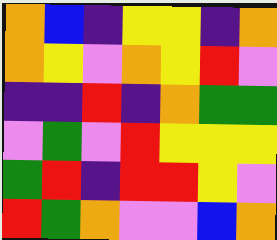[["orange", "blue", "indigo", "yellow", "yellow", "indigo", "orange"], ["orange", "yellow", "violet", "orange", "yellow", "red", "violet"], ["indigo", "indigo", "red", "indigo", "orange", "green", "green"], ["violet", "green", "violet", "red", "yellow", "yellow", "yellow"], ["green", "red", "indigo", "red", "red", "yellow", "violet"], ["red", "green", "orange", "violet", "violet", "blue", "orange"]]